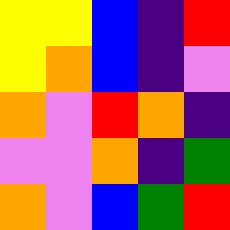[["yellow", "yellow", "blue", "indigo", "red"], ["yellow", "orange", "blue", "indigo", "violet"], ["orange", "violet", "red", "orange", "indigo"], ["violet", "violet", "orange", "indigo", "green"], ["orange", "violet", "blue", "green", "red"]]